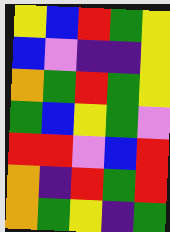[["yellow", "blue", "red", "green", "yellow"], ["blue", "violet", "indigo", "indigo", "yellow"], ["orange", "green", "red", "green", "yellow"], ["green", "blue", "yellow", "green", "violet"], ["red", "red", "violet", "blue", "red"], ["orange", "indigo", "red", "green", "red"], ["orange", "green", "yellow", "indigo", "green"]]